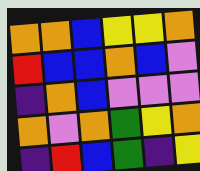[["orange", "orange", "blue", "yellow", "yellow", "orange"], ["red", "blue", "blue", "orange", "blue", "violet"], ["indigo", "orange", "blue", "violet", "violet", "violet"], ["orange", "violet", "orange", "green", "yellow", "orange"], ["indigo", "red", "blue", "green", "indigo", "yellow"]]